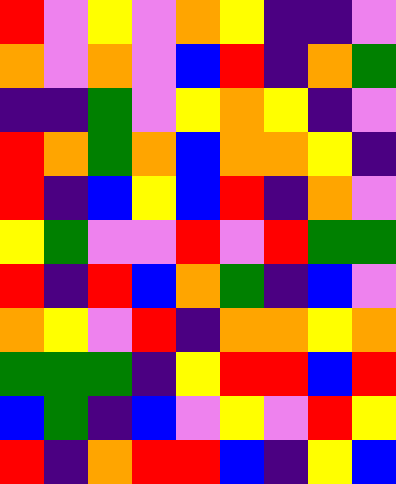[["red", "violet", "yellow", "violet", "orange", "yellow", "indigo", "indigo", "violet"], ["orange", "violet", "orange", "violet", "blue", "red", "indigo", "orange", "green"], ["indigo", "indigo", "green", "violet", "yellow", "orange", "yellow", "indigo", "violet"], ["red", "orange", "green", "orange", "blue", "orange", "orange", "yellow", "indigo"], ["red", "indigo", "blue", "yellow", "blue", "red", "indigo", "orange", "violet"], ["yellow", "green", "violet", "violet", "red", "violet", "red", "green", "green"], ["red", "indigo", "red", "blue", "orange", "green", "indigo", "blue", "violet"], ["orange", "yellow", "violet", "red", "indigo", "orange", "orange", "yellow", "orange"], ["green", "green", "green", "indigo", "yellow", "red", "red", "blue", "red"], ["blue", "green", "indigo", "blue", "violet", "yellow", "violet", "red", "yellow"], ["red", "indigo", "orange", "red", "red", "blue", "indigo", "yellow", "blue"]]